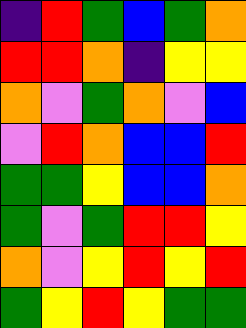[["indigo", "red", "green", "blue", "green", "orange"], ["red", "red", "orange", "indigo", "yellow", "yellow"], ["orange", "violet", "green", "orange", "violet", "blue"], ["violet", "red", "orange", "blue", "blue", "red"], ["green", "green", "yellow", "blue", "blue", "orange"], ["green", "violet", "green", "red", "red", "yellow"], ["orange", "violet", "yellow", "red", "yellow", "red"], ["green", "yellow", "red", "yellow", "green", "green"]]